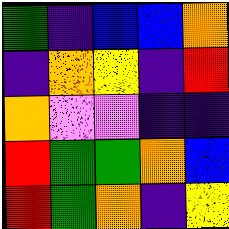[["green", "indigo", "blue", "blue", "orange"], ["indigo", "orange", "yellow", "indigo", "red"], ["orange", "violet", "violet", "indigo", "indigo"], ["red", "green", "green", "orange", "blue"], ["red", "green", "orange", "indigo", "yellow"]]